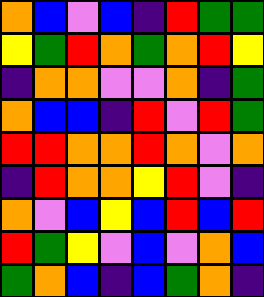[["orange", "blue", "violet", "blue", "indigo", "red", "green", "green"], ["yellow", "green", "red", "orange", "green", "orange", "red", "yellow"], ["indigo", "orange", "orange", "violet", "violet", "orange", "indigo", "green"], ["orange", "blue", "blue", "indigo", "red", "violet", "red", "green"], ["red", "red", "orange", "orange", "red", "orange", "violet", "orange"], ["indigo", "red", "orange", "orange", "yellow", "red", "violet", "indigo"], ["orange", "violet", "blue", "yellow", "blue", "red", "blue", "red"], ["red", "green", "yellow", "violet", "blue", "violet", "orange", "blue"], ["green", "orange", "blue", "indigo", "blue", "green", "orange", "indigo"]]